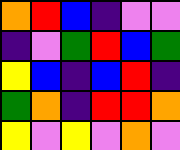[["orange", "red", "blue", "indigo", "violet", "violet"], ["indigo", "violet", "green", "red", "blue", "green"], ["yellow", "blue", "indigo", "blue", "red", "indigo"], ["green", "orange", "indigo", "red", "red", "orange"], ["yellow", "violet", "yellow", "violet", "orange", "violet"]]